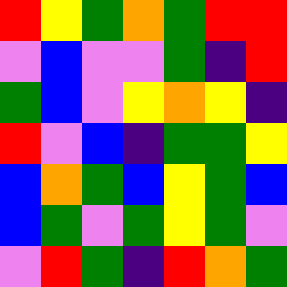[["red", "yellow", "green", "orange", "green", "red", "red"], ["violet", "blue", "violet", "violet", "green", "indigo", "red"], ["green", "blue", "violet", "yellow", "orange", "yellow", "indigo"], ["red", "violet", "blue", "indigo", "green", "green", "yellow"], ["blue", "orange", "green", "blue", "yellow", "green", "blue"], ["blue", "green", "violet", "green", "yellow", "green", "violet"], ["violet", "red", "green", "indigo", "red", "orange", "green"]]